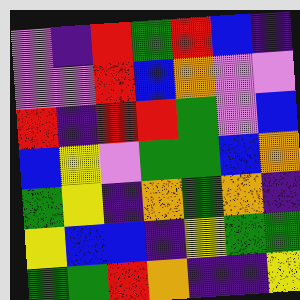[["violet", "indigo", "red", "green", "red", "blue", "indigo"], ["violet", "violet", "red", "blue", "orange", "violet", "violet"], ["red", "indigo", "red", "red", "green", "violet", "blue"], ["blue", "yellow", "violet", "green", "green", "blue", "orange"], ["green", "yellow", "indigo", "orange", "green", "orange", "indigo"], ["yellow", "blue", "blue", "indigo", "yellow", "green", "green"], ["green", "green", "red", "orange", "indigo", "indigo", "yellow"]]